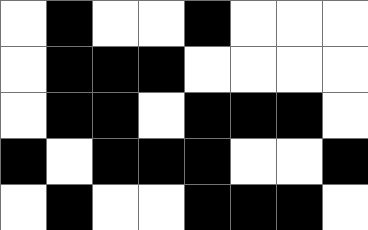[["white", "black", "white", "white", "black", "white", "white", "white"], ["white", "black", "black", "black", "white", "white", "white", "white"], ["white", "black", "black", "white", "black", "black", "black", "white"], ["black", "white", "black", "black", "black", "white", "white", "black"], ["white", "black", "white", "white", "black", "black", "black", "white"]]